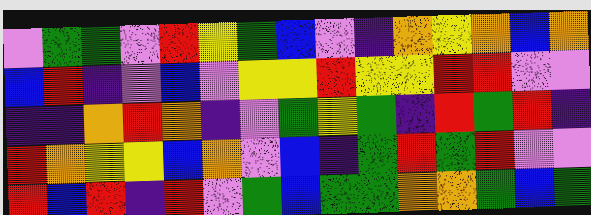[["violet", "green", "green", "violet", "red", "yellow", "green", "blue", "violet", "indigo", "orange", "yellow", "orange", "blue", "orange"], ["blue", "red", "indigo", "violet", "blue", "violet", "yellow", "yellow", "red", "yellow", "yellow", "red", "red", "violet", "violet"], ["indigo", "indigo", "orange", "red", "orange", "indigo", "violet", "green", "yellow", "green", "indigo", "red", "green", "red", "indigo"], ["red", "orange", "yellow", "yellow", "blue", "orange", "violet", "blue", "indigo", "green", "red", "green", "red", "violet", "violet"], ["red", "blue", "red", "indigo", "red", "violet", "green", "blue", "green", "green", "orange", "orange", "green", "blue", "green"]]